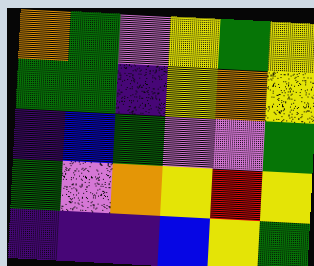[["orange", "green", "violet", "yellow", "green", "yellow"], ["green", "green", "indigo", "yellow", "orange", "yellow"], ["indigo", "blue", "green", "violet", "violet", "green"], ["green", "violet", "orange", "yellow", "red", "yellow"], ["indigo", "indigo", "indigo", "blue", "yellow", "green"]]